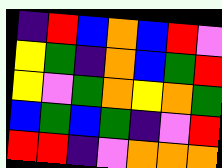[["indigo", "red", "blue", "orange", "blue", "red", "violet"], ["yellow", "green", "indigo", "orange", "blue", "green", "red"], ["yellow", "violet", "green", "orange", "yellow", "orange", "green"], ["blue", "green", "blue", "green", "indigo", "violet", "red"], ["red", "red", "indigo", "violet", "orange", "orange", "orange"]]